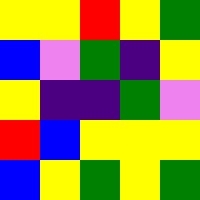[["yellow", "yellow", "red", "yellow", "green"], ["blue", "violet", "green", "indigo", "yellow"], ["yellow", "indigo", "indigo", "green", "violet"], ["red", "blue", "yellow", "yellow", "yellow"], ["blue", "yellow", "green", "yellow", "green"]]